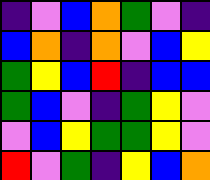[["indigo", "violet", "blue", "orange", "green", "violet", "indigo"], ["blue", "orange", "indigo", "orange", "violet", "blue", "yellow"], ["green", "yellow", "blue", "red", "indigo", "blue", "blue"], ["green", "blue", "violet", "indigo", "green", "yellow", "violet"], ["violet", "blue", "yellow", "green", "green", "yellow", "violet"], ["red", "violet", "green", "indigo", "yellow", "blue", "orange"]]